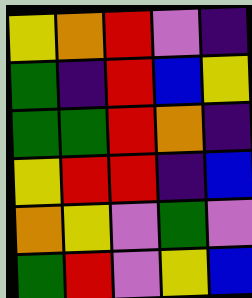[["yellow", "orange", "red", "violet", "indigo"], ["green", "indigo", "red", "blue", "yellow"], ["green", "green", "red", "orange", "indigo"], ["yellow", "red", "red", "indigo", "blue"], ["orange", "yellow", "violet", "green", "violet"], ["green", "red", "violet", "yellow", "blue"]]